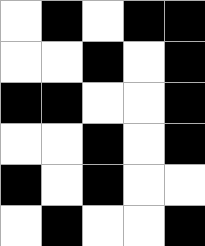[["white", "black", "white", "black", "black"], ["white", "white", "black", "white", "black"], ["black", "black", "white", "white", "black"], ["white", "white", "black", "white", "black"], ["black", "white", "black", "white", "white"], ["white", "black", "white", "white", "black"]]